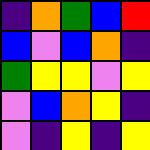[["indigo", "orange", "green", "blue", "red"], ["blue", "violet", "blue", "orange", "indigo"], ["green", "yellow", "yellow", "violet", "yellow"], ["violet", "blue", "orange", "yellow", "indigo"], ["violet", "indigo", "yellow", "indigo", "yellow"]]